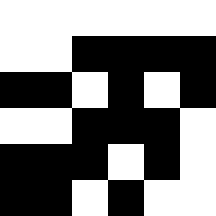[["white", "white", "white", "white", "white", "white"], ["white", "white", "black", "black", "black", "black"], ["black", "black", "white", "black", "white", "black"], ["white", "white", "black", "black", "black", "white"], ["black", "black", "black", "white", "black", "white"], ["black", "black", "white", "black", "white", "white"]]